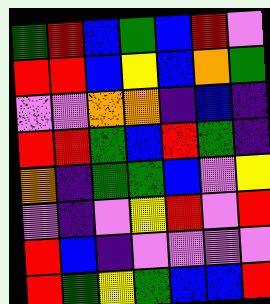[["green", "red", "blue", "green", "blue", "red", "violet"], ["red", "red", "blue", "yellow", "blue", "orange", "green"], ["violet", "violet", "orange", "orange", "indigo", "blue", "indigo"], ["red", "red", "green", "blue", "red", "green", "indigo"], ["orange", "indigo", "green", "green", "blue", "violet", "yellow"], ["violet", "indigo", "violet", "yellow", "red", "violet", "red"], ["red", "blue", "indigo", "violet", "violet", "violet", "violet"], ["red", "green", "yellow", "green", "blue", "blue", "red"]]